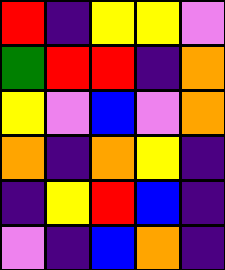[["red", "indigo", "yellow", "yellow", "violet"], ["green", "red", "red", "indigo", "orange"], ["yellow", "violet", "blue", "violet", "orange"], ["orange", "indigo", "orange", "yellow", "indigo"], ["indigo", "yellow", "red", "blue", "indigo"], ["violet", "indigo", "blue", "orange", "indigo"]]